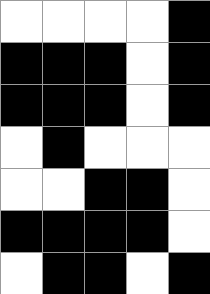[["white", "white", "white", "white", "black"], ["black", "black", "black", "white", "black"], ["black", "black", "black", "white", "black"], ["white", "black", "white", "white", "white"], ["white", "white", "black", "black", "white"], ["black", "black", "black", "black", "white"], ["white", "black", "black", "white", "black"]]